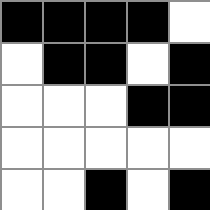[["black", "black", "black", "black", "white"], ["white", "black", "black", "white", "black"], ["white", "white", "white", "black", "black"], ["white", "white", "white", "white", "white"], ["white", "white", "black", "white", "black"]]